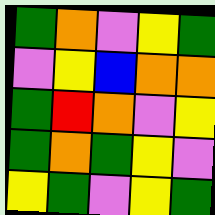[["green", "orange", "violet", "yellow", "green"], ["violet", "yellow", "blue", "orange", "orange"], ["green", "red", "orange", "violet", "yellow"], ["green", "orange", "green", "yellow", "violet"], ["yellow", "green", "violet", "yellow", "green"]]